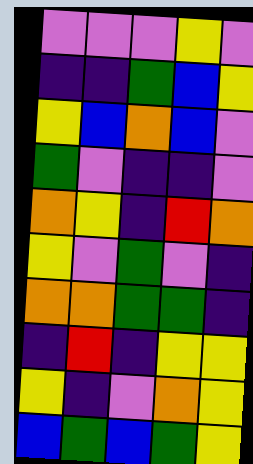[["violet", "violet", "violet", "yellow", "violet"], ["indigo", "indigo", "green", "blue", "yellow"], ["yellow", "blue", "orange", "blue", "violet"], ["green", "violet", "indigo", "indigo", "violet"], ["orange", "yellow", "indigo", "red", "orange"], ["yellow", "violet", "green", "violet", "indigo"], ["orange", "orange", "green", "green", "indigo"], ["indigo", "red", "indigo", "yellow", "yellow"], ["yellow", "indigo", "violet", "orange", "yellow"], ["blue", "green", "blue", "green", "yellow"]]